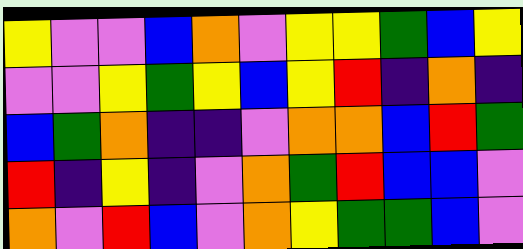[["yellow", "violet", "violet", "blue", "orange", "violet", "yellow", "yellow", "green", "blue", "yellow"], ["violet", "violet", "yellow", "green", "yellow", "blue", "yellow", "red", "indigo", "orange", "indigo"], ["blue", "green", "orange", "indigo", "indigo", "violet", "orange", "orange", "blue", "red", "green"], ["red", "indigo", "yellow", "indigo", "violet", "orange", "green", "red", "blue", "blue", "violet"], ["orange", "violet", "red", "blue", "violet", "orange", "yellow", "green", "green", "blue", "violet"]]